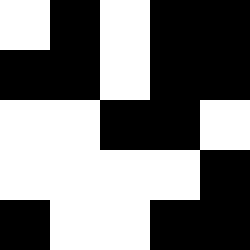[["white", "black", "white", "black", "black"], ["black", "black", "white", "black", "black"], ["white", "white", "black", "black", "white"], ["white", "white", "white", "white", "black"], ["black", "white", "white", "black", "black"]]